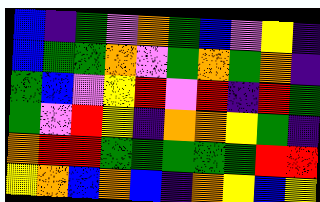[["blue", "indigo", "green", "violet", "orange", "green", "blue", "violet", "yellow", "indigo"], ["blue", "green", "green", "orange", "violet", "green", "orange", "green", "orange", "indigo"], ["green", "blue", "violet", "yellow", "red", "violet", "red", "indigo", "red", "green"], ["green", "violet", "red", "yellow", "indigo", "orange", "orange", "yellow", "green", "indigo"], ["orange", "red", "red", "green", "green", "green", "green", "green", "red", "red"], ["yellow", "orange", "blue", "orange", "blue", "indigo", "orange", "yellow", "blue", "yellow"]]